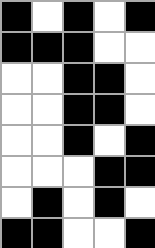[["black", "white", "black", "white", "black"], ["black", "black", "black", "white", "white"], ["white", "white", "black", "black", "white"], ["white", "white", "black", "black", "white"], ["white", "white", "black", "white", "black"], ["white", "white", "white", "black", "black"], ["white", "black", "white", "black", "white"], ["black", "black", "white", "white", "black"]]